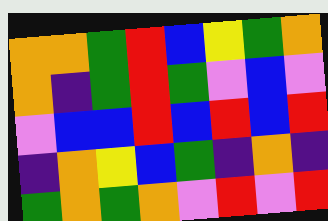[["orange", "orange", "green", "red", "blue", "yellow", "green", "orange"], ["orange", "indigo", "green", "red", "green", "violet", "blue", "violet"], ["violet", "blue", "blue", "red", "blue", "red", "blue", "red"], ["indigo", "orange", "yellow", "blue", "green", "indigo", "orange", "indigo"], ["green", "orange", "green", "orange", "violet", "red", "violet", "red"]]